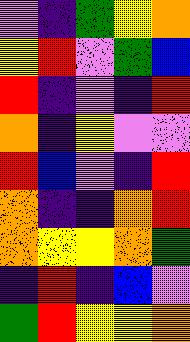[["violet", "indigo", "green", "yellow", "orange"], ["yellow", "red", "violet", "green", "blue"], ["red", "indigo", "violet", "indigo", "red"], ["orange", "indigo", "yellow", "violet", "violet"], ["red", "blue", "violet", "indigo", "red"], ["orange", "indigo", "indigo", "orange", "red"], ["orange", "yellow", "yellow", "orange", "green"], ["indigo", "red", "indigo", "blue", "violet"], ["green", "red", "yellow", "yellow", "orange"]]